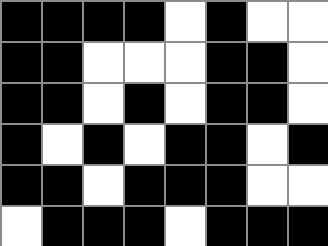[["black", "black", "black", "black", "white", "black", "white", "white"], ["black", "black", "white", "white", "white", "black", "black", "white"], ["black", "black", "white", "black", "white", "black", "black", "white"], ["black", "white", "black", "white", "black", "black", "white", "black"], ["black", "black", "white", "black", "black", "black", "white", "white"], ["white", "black", "black", "black", "white", "black", "black", "black"]]